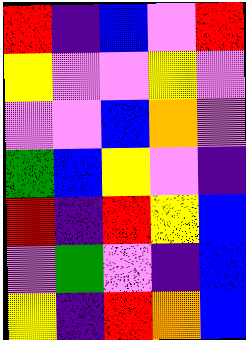[["red", "indigo", "blue", "violet", "red"], ["yellow", "violet", "violet", "yellow", "violet"], ["violet", "violet", "blue", "orange", "violet"], ["green", "blue", "yellow", "violet", "indigo"], ["red", "indigo", "red", "yellow", "blue"], ["violet", "green", "violet", "indigo", "blue"], ["yellow", "indigo", "red", "orange", "blue"]]